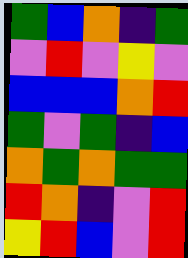[["green", "blue", "orange", "indigo", "green"], ["violet", "red", "violet", "yellow", "violet"], ["blue", "blue", "blue", "orange", "red"], ["green", "violet", "green", "indigo", "blue"], ["orange", "green", "orange", "green", "green"], ["red", "orange", "indigo", "violet", "red"], ["yellow", "red", "blue", "violet", "red"]]